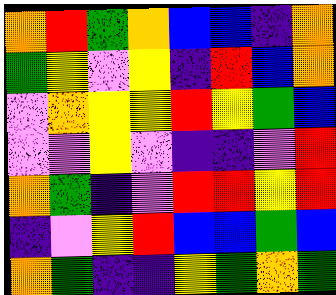[["orange", "red", "green", "orange", "blue", "blue", "indigo", "orange"], ["green", "yellow", "violet", "yellow", "indigo", "red", "blue", "orange"], ["violet", "orange", "yellow", "yellow", "red", "yellow", "green", "blue"], ["violet", "violet", "yellow", "violet", "indigo", "indigo", "violet", "red"], ["orange", "green", "indigo", "violet", "red", "red", "yellow", "red"], ["indigo", "violet", "yellow", "red", "blue", "blue", "green", "blue"], ["orange", "green", "indigo", "indigo", "yellow", "green", "orange", "green"]]